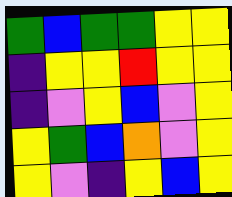[["green", "blue", "green", "green", "yellow", "yellow"], ["indigo", "yellow", "yellow", "red", "yellow", "yellow"], ["indigo", "violet", "yellow", "blue", "violet", "yellow"], ["yellow", "green", "blue", "orange", "violet", "yellow"], ["yellow", "violet", "indigo", "yellow", "blue", "yellow"]]